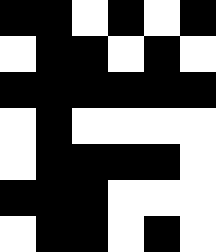[["black", "black", "white", "black", "white", "black"], ["white", "black", "black", "white", "black", "white"], ["black", "black", "black", "black", "black", "black"], ["white", "black", "white", "white", "white", "white"], ["white", "black", "black", "black", "black", "white"], ["black", "black", "black", "white", "white", "white"], ["white", "black", "black", "white", "black", "white"]]